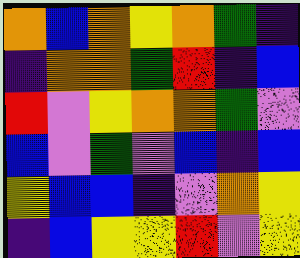[["orange", "blue", "orange", "yellow", "orange", "green", "indigo"], ["indigo", "orange", "orange", "green", "red", "indigo", "blue"], ["red", "violet", "yellow", "orange", "orange", "green", "violet"], ["blue", "violet", "green", "violet", "blue", "indigo", "blue"], ["yellow", "blue", "blue", "indigo", "violet", "orange", "yellow"], ["indigo", "blue", "yellow", "yellow", "red", "violet", "yellow"]]